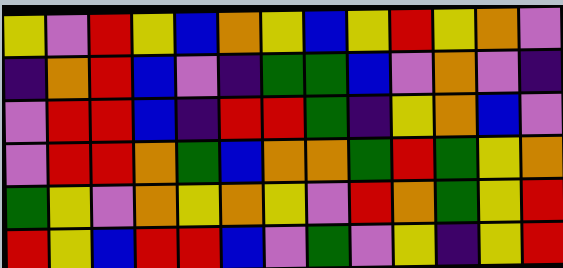[["yellow", "violet", "red", "yellow", "blue", "orange", "yellow", "blue", "yellow", "red", "yellow", "orange", "violet"], ["indigo", "orange", "red", "blue", "violet", "indigo", "green", "green", "blue", "violet", "orange", "violet", "indigo"], ["violet", "red", "red", "blue", "indigo", "red", "red", "green", "indigo", "yellow", "orange", "blue", "violet"], ["violet", "red", "red", "orange", "green", "blue", "orange", "orange", "green", "red", "green", "yellow", "orange"], ["green", "yellow", "violet", "orange", "yellow", "orange", "yellow", "violet", "red", "orange", "green", "yellow", "red"], ["red", "yellow", "blue", "red", "red", "blue", "violet", "green", "violet", "yellow", "indigo", "yellow", "red"]]